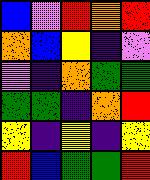[["blue", "violet", "red", "orange", "red"], ["orange", "blue", "yellow", "indigo", "violet"], ["violet", "indigo", "orange", "green", "green"], ["green", "green", "indigo", "orange", "red"], ["yellow", "indigo", "yellow", "indigo", "yellow"], ["red", "blue", "green", "green", "red"]]